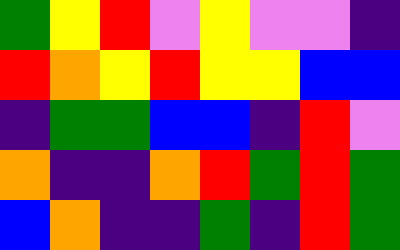[["green", "yellow", "red", "violet", "yellow", "violet", "violet", "indigo"], ["red", "orange", "yellow", "red", "yellow", "yellow", "blue", "blue"], ["indigo", "green", "green", "blue", "blue", "indigo", "red", "violet"], ["orange", "indigo", "indigo", "orange", "red", "green", "red", "green"], ["blue", "orange", "indigo", "indigo", "green", "indigo", "red", "green"]]